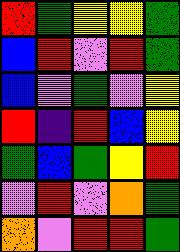[["red", "green", "yellow", "yellow", "green"], ["blue", "red", "violet", "red", "green"], ["blue", "violet", "green", "violet", "yellow"], ["red", "indigo", "red", "blue", "yellow"], ["green", "blue", "green", "yellow", "red"], ["violet", "red", "violet", "orange", "green"], ["orange", "violet", "red", "red", "green"]]